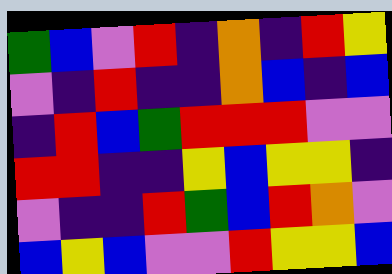[["green", "blue", "violet", "red", "indigo", "orange", "indigo", "red", "yellow"], ["violet", "indigo", "red", "indigo", "indigo", "orange", "blue", "indigo", "blue"], ["indigo", "red", "blue", "green", "red", "red", "red", "violet", "violet"], ["red", "red", "indigo", "indigo", "yellow", "blue", "yellow", "yellow", "indigo"], ["violet", "indigo", "indigo", "red", "green", "blue", "red", "orange", "violet"], ["blue", "yellow", "blue", "violet", "violet", "red", "yellow", "yellow", "blue"]]